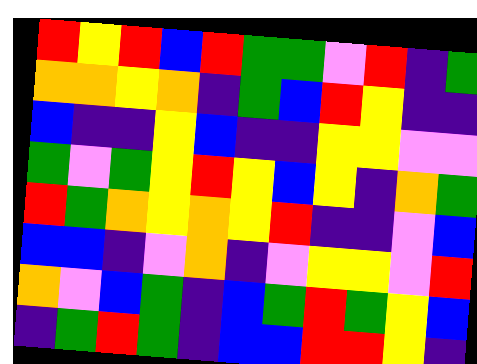[["red", "yellow", "red", "blue", "red", "green", "green", "violet", "red", "indigo", "green"], ["orange", "orange", "yellow", "orange", "indigo", "green", "blue", "red", "yellow", "indigo", "indigo"], ["blue", "indigo", "indigo", "yellow", "blue", "indigo", "indigo", "yellow", "yellow", "violet", "violet"], ["green", "violet", "green", "yellow", "red", "yellow", "blue", "yellow", "indigo", "orange", "green"], ["red", "green", "orange", "yellow", "orange", "yellow", "red", "indigo", "indigo", "violet", "blue"], ["blue", "blue", "indigo", "violet", "orange", "indigo", "violet", "yellow", "yellow", "violet", "red"], ["orange", "violet", "blue", "green", "indigo", "blue", "green", "red", "green", "yellow", "blue"], ["indigo", "green", "red", "green", "indigo", "blue", "blue", "red", "red", "yellow", "indigo"]]